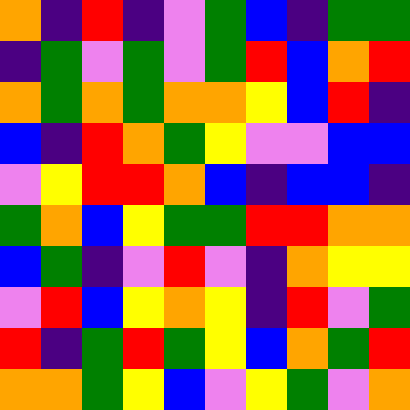[["orange", "indigo", "red", "indigo", "violet", "green", "blue", "indigo", "green", "green"], ["indigo", "green", "violet", "green", "violet", "green", "red", "blue", "orange", "red"], ["orange", "green", "orange", "green", "orange", "orange", "yellow", "blue", "red", "indigo"], ["blue", "indigo", "red", "orange", "green", "yellow", "violet", "violet", "blue", "blue"], ["violet", "yellow", "red", "red", "orange", "blue", "indigo", "blue", "blue", "indigo"], ["green", "orange", "blue", "yellow", "green", "green", "red", "red", "orange", "orange"], ["blue", "green", "indigo", "violet", "red", "violet", "indigo", "orange", "yellow", "yellow"], ["violet", "red", "blue", "yellow", "orange", "yellow", "indigo", "red", "violet", "green"], ["red", "indigo", "green", "red", "green", "yellow", "blue", "orange", "green", "red"], ["orange", "orange", "green", "yellow", "blue", "violet", "yellow", "green", "violet", "orange"]]